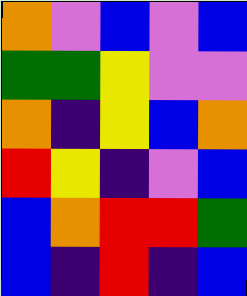[["orange", "violet", "blue", "violet", "blue"], ["green", "green", "yellow", "violet", "violet"], ["orange", "indigo", "yellow", "blue", "orange"], ["red", "yellow", "indigo", "violet", "blue"], ["blue", "orange", "red", "red", "green"], ["blue", "indigo", "red", "indigo", "blue"]]